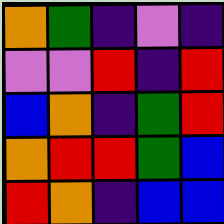[["orange", "green", "indigo", "violet", "indigo"], ["violet", "violet", "red", "indigo", "red"], ["blue", "orange", "indigo", "green", "red"], ["orange", "red", "red", "green", "blue"], ["red", "orange", "indigo", "blue", "blue"]]